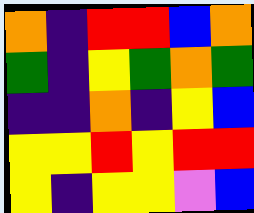[["orange", "indigo", "red", "red", "blue", "orange"], ["green", "indigo", "yellow", "green", "orange", "green"], ["indigo", "indigo", "orange", "indigo", "yellow", "blue"], ["yellow", "yellow", "red", "yellow", "red", "red"], ["yellow", "indigo", "yellow", "yellow", "violet", "blue"]]